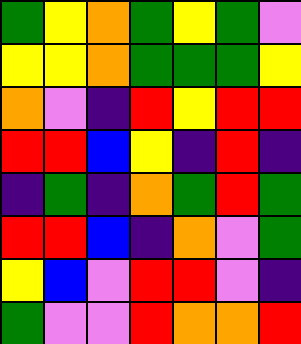[["green", "yellow", "orange", "green", "yellow", "green", "violet"], ["yellow", "yellow", "orange", "green", "green", "green", "yellow"], ["orange", "violet", "indigo", "red", "yellow", "red", "red"], ["red", "red", "blue", "yellow", "indigo", "red", "indigo"], ["indigo", "green", "indigo", "orange", "green", "red", "green"], ["red", "red", "blue", "indigo", "orange", "violet", "green"], ["yellow", "blue", "violet", "red", "red", "violet", "indigo"], ["green", "violet", "violet", "red", "orange", "orange", "red"]]